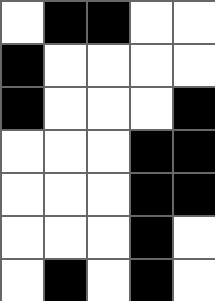[["white", "black", "black", "white", "white"], ["black", "white", "white", "white", "white"], ["black", "white", "white", "white", "black"], ["white", "white", "white", "black", "black"], ["white", "white", "white", "black", "black"], ["white", "white", "white", "black", "white"], ["white", "black", "white", "black", "white"]]